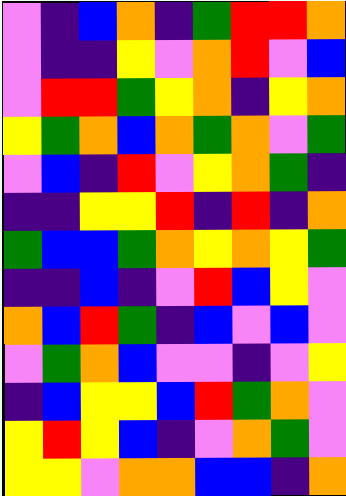[["violet", "indigo", "blue", "orange", "indigo", "green", "red", "red", "orange"], ["violet", "indigo", "indigo", "yellow", "violet", "orange", "red", "violet", "blue"], ["violet", "red", "red", "green", "yellow", "orange", "indigo", "yellow", "orange"], ["yellow", "green", "orange", "blue", "orange", "green", "orange", "violet", "green"], ["violet", "blue", "indigo", "red", "violet", "yellow", "orange", "green", "indigo"], ["indigo", "indigo", "yellow", "yellow", "red", "indigo", "red", "indigo", "orange"], ["green", "blue", "blue", "green", "orange", "yellow", "orange", "yellow", "green"], ["indigo", "indigo", "blue", "indigo", "violet", "red", "blue", "yellow", "violet"], ["orange", "blue", "red", "green", "indigo", "blue", "violet", "blue", "violet"], ["violet", "green", "orange", "blue", "violet", "violet", "indigo", "violet", "yellow"], ["indigo", "blue", "yellow", "yellow", "blue", "red", "green", "orange", "violet"], ["yellow", "red", "yellow", "blue", "indigo", "violet", "orange", "green", "violet"], ["yellow", "yellow", "violet", "orange", "orange", "blue", "blue", "indigo", "orange"]]